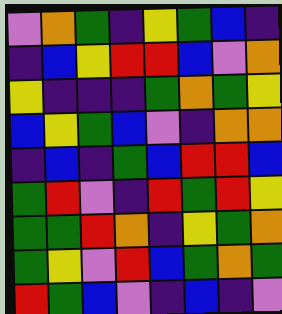[["violet", "orange", "green", "indigo", "yellow", "green", "blue", "indigo"], ["indigo", "blue", "yellow", "red", "red", "blue", "violet", "orange"], ["yellow", "indigo", "indigo", "indigo", "green", "orange", "green", "yellow"], ["blue", "yellow", "green", "blue", "violet", "indigo", "orange", "orange"], ["indigo", "blue", "indigo", "green", "blue", "red", "red", "blue"], ["green", "red", "violet", "indigo", "red", "green", "red", "yellow"], ["green", "green", "red", "orange", "indigo", "yellow", "green", "orange"], ["green", "yellow", "violet", "red", "blue", "green", "orange", "green"], ["red", "green", "blue", "violet", "indigo", "blue", "indigo", "violet"]]